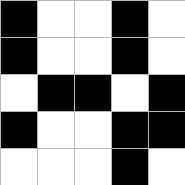[["black", "white", "white", "black", "white"], ["black", "white", "white", "black", "white"], ["white", "black", "black", "white", "black"], ["black", "white", "white", "black", "black"], ["white", "white", "white", "black", "white"]]